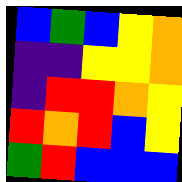[["blue", "green", "blue", "yellow", "orange"], ["indigo", "indigo", "yellow", "yellow", "orange"], ["indigo", "red", "red", "orange", "yellow"], ["red", "orange", "red", "blue", "yellow"], ["green", "red", "blue", "blue", "blue"]]